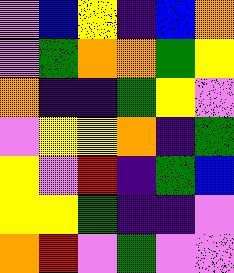[["violet", "blue", "yellow", "indigo", "blue", "orange"], ["violet", "green", "orange", "orange", "green", "yellow"], ["orange", "indigo", "indigo", "green", "yellow", "violet"], ["violet", "yellow", "yellow", "orange", "indigo", "green"], ["yellow", "violet", "red", "indigo", "green", "blue"], ["yellow", "yellow", "green", "indigo", "indigo", "violet"], ["orange", "red", "violet", "green", "violet", "violet"]]